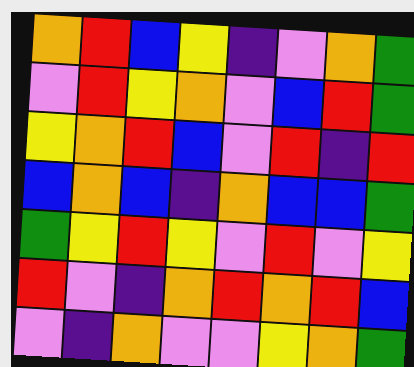[["orange", "red", "blue", "yellow", "indigo", "violet", "orange", "green"], ["violet", "red", "yellow", "orange", "violet", "blue", "red", "green"], ["yellow", "orange", "red", "blue", "violet", "red", "indigo", "red"], ["blue", "orange", "blue", "indigo", "orange", "blue", "blue", "green"], ["green", "yellow", "red", "yellow", "violet", "red", "violet", "yellow"], ["red", "violet", "indigo", "orange", "red", "orange", "red", "blue"], ["violet", "indigo", "orange", "violet", "violet", "yellow", "orange", "green"]]